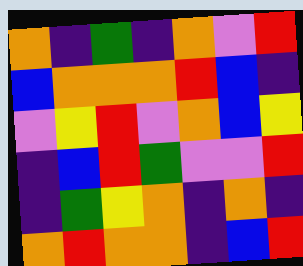[["orange", "indigo", "green", "indigo", "orange", "violet", "red"], ["blue", "orange", "orange", "orange", "red", "blue", "indigo"], ["violet", "yellow", "red", "violet", "orange", "blue", "yellow"], ["indigo", "blue", "red", "green", "violet", "violet", "red"], ["indigo", "green", "yellow", "orange", "indigo", "orange", "indigo"], ["orange", "red", "orange", "orange", "indigo", "blue", "red"]]